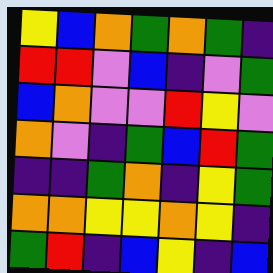[["yellow", "blue", "orange", "green", "orange", "green", "indigo"], ["red", "red", "violet", "blue", "indigo", "violet", "green"], ["blue", "orange", "violet", "violet", "red", "yellow", "violet"], ["orange", "violet", "indigo", "green", "blue", "red", "green"], ["indigo", "indigo", "green", "orange", "indigo", "yellow", "green"], ["orange", "orange", "yellow", "yellow", "orange", "yellow", "indigo"], ["green", "red", "indigo", "blue", "yellow", "indigo", "blue"]]